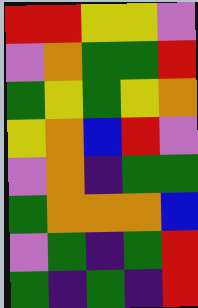[["red", "red", "yellow", "yellow", "violet"], ["violet", "orange", "green", "green", "red"], ["green", "yellow", "green", "yellow", "orange"], ["yellow", "orange", "blue", "red", "violet"], ["violet", "orange", "indigo", "green", "green"], ["green", "orange", "orange", "orange", "blue"], ["violet", "green", "indigo", "green", "red"], ["green", "indigo", "green", "indigo", "red"]]